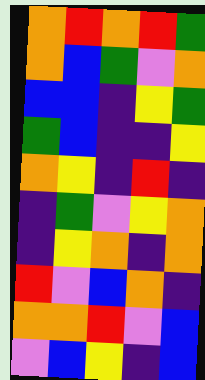[["orange", "red", "orange", "red", "green"], ["orange", "blue", "green", "violet", "orange"], ["blue", "blue", "indigo", "yellow", "green"], ["green", "blue", "indigo", "indigo", "yellow"], ["orange", "yellow", "indigo", "red", "indigo"], ["indigo", "green", "violet", "yellow", "orange"], ["indigo", "yellow", "orange", "indigo", "orange"], ["red", "violet", "blue", "orange", "indigo"], ["orange", "orange", "red", "violet", "blue"], ["violet", "blue", "yellow", "indigo", "blue"]]